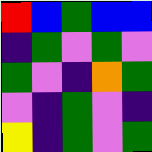[["red", "blue", "green", "blue", "blue"], ["indigo", "green", "violet", "green", "violet"], ["green", "violet", "indigo", "orange", "green"], ["violet", "indigo", "green", "violet", "indigo"], ["yellow", "indigo", "green", "violet", "green"]]